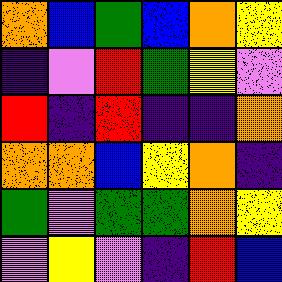[["orange", "blue", "green", "blue", "orange", "yellow"], ["indigo", "violet", "red", "green", "yellow", "violet"], ["red", "indigo", "red", "indigo", "indigo", "orange"], ["orange", "orange", "blue", "yellow", "orange", "indigo"], ["green", "violet", "green", "green", "orange", "yellow"], ["violet", "yellow", "violet", "indigo", "red", "blue"]]